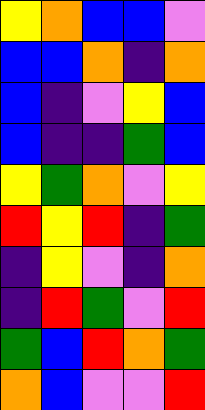[["yellow", "orange", "blue", "blue", "violet"], ["blue", "blue", "orange", "indigo", "orange"], ["blue", "indigo", "violet", "yellow", "blue"], ["blue", "indigo", "indigo", "green", "blue"], ["yellow", "green", "orange", "violet", "yellow"], ["red", "yellow", "red", "indigo", "green"], ["indigo", "yellow", "violet", "indigo", "orange"], ["indigo", "red", "green", "violet", "red"], ["green", "blue", "red", "orange", "green"], ["orange", "blue", "violet", "violet", "red"]]